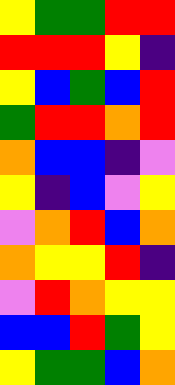[["yellow", "green", "green", "red", "red"], ["red", "red", "red", "yellow", "indigo"], ["yellow", "blue", "green", "blue", "red"], ["green", "red", "red", "orange", "red"], ["orange", "blue", "blue", "indigo", "violet"], ["yellow", "indigo", "blue", "violet", "yellow"], ["violet", "orange", "red", "blue", "orange"], ["orange", "yellow", "yellow", "red", "indigo"], ["violet", "red", "orange", "yellow", "yellow"], ["blue", "blue", "red", "green", "yellow"], ["yellow", "green", "green", "blue", "orange"]]